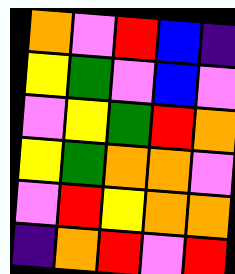[["orange", "violet", "red", "blue", "indigo"], ["yellow", "green", "violet", "blue", "violet"], ["violet", "yellow", "green", "red", "orange"], ["yellow", "green", "orange", "orange", "violet"], ["violet", "red", "yellow", "orange", "orange"], ["indigo", "orange", "red", "violet", "red"]]